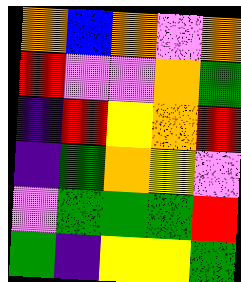[["orange", "blue", "orange", "violet", "orange"], ["red", "violet", "violet", "orange", "green"], ["indigo", "red", "yellow", "orange", "red"], ["indigo", "green", "orange", "yellow", "violet"], ["violet", "green", "green", "green", "red"], ["green", "indigo", "yellow", "yellow", "green"]]